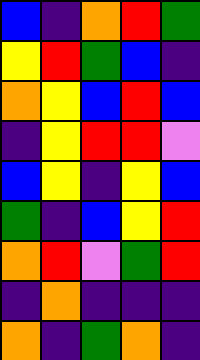[["blue", "indigo", "orange", "red", "green"], ["yellow", "red", "green", "blue", "indigo"], ["orange", "yellow", "blue", "red", "blue"], ["indigo", "yellow", "red", "red", "violet"], ["blue", "yellow", "indigo", "yellow", "blue"], ["green", "indigo", "blue", "yellow", "red"], ["orange", "red", "violet", "green", "red"], ["indigo", "orange", "indigo", "indigo", "indigo"], ["orange", "indigo", "green", "orange", "indigo"]]